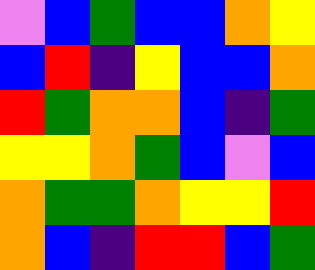[["violet", "blue", "green", "blue", "blue", "orange", "yellow"], ["blue", "red", "indigo", "yellow", "blue", "blue", "orange"], ["red", "green", "orange", "orange", "blue", "indigo", "green"], ["yellow", "yellow", "orange", "green", "blue", "violet", "blue"], ["orange", "green", "green", "orange", "yellow", "yellow", "red"], ["orange", "blue", "indigo", "red", "red", "blue", "green"]]